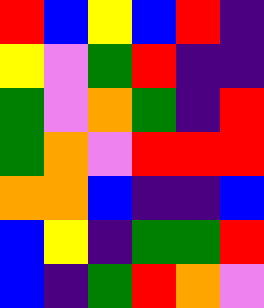[["red", "blue", "yellow", "blue", "red", "indigo"], ["yellow", "violet", "green", "red", "indigo", "indigo"], ["green", "violet", "orange", "green", "indigo", "red"], ["green", "orange", "violet", "red", "red", "red"], ["orange", "orange", "blue", "indigo", "indigo", "blue"], ["blue", "yellow", "indigo", "green", "green", "red"], ["blue", "indigo", "green", "red", "orange", "violet"]]